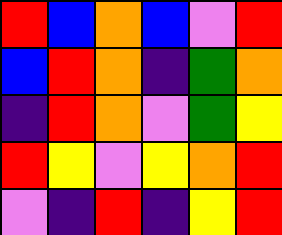[["red", "blue", "orange", "blue", "violet", "red"], ["blue", "red", "orange", "indigo", "green", "orange"], ["indigo", "red", "orange", "violet", "green", "yellow"], ["red", "yellow", "violet", "yellow", "orange", "red"], ["violet", "indigo", "red", "indigo", "yellow", "red"]]